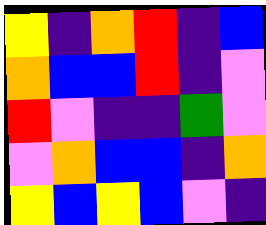[["yellow", "indigo", "orange", "red", "indigo", "blue"], ["orange", "blue", "blue", "red", "indigo", "violet"], ["red", "violet", "indigo", "indigo", "green", "violet"], ["violet", "orange", "blue", "blue", "indigo", "orange"], ["yellow", "blue", "yellow", "blue", "violet", "indigo"]]